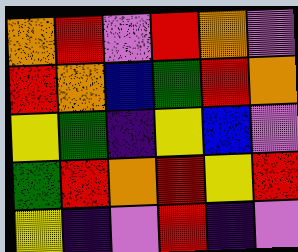[["orange", "red", "violet", "red", "orange", "violet"], ["red", "orange", "blue", "green", "red", "orange"], ["yellow", "green", "indigo", "yellow", "blue", "violet"], ["green", "red", "orange", "red", "yellow", "red"], ["yellow", "indigo", "violet", "red", "indigo", "violet"]]